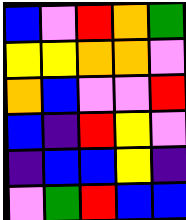[["blue", "violet", "red", "orange", "green"], ["yellow", "yellow", "orange", "orange", "violet"], ["orange", "blue", "violet", "violet", "red"], ["blue", "indigo", "red", "yellow", "violet"], ["indigo", "blue", "blue", "yellow", "indigo"], ["violet", "green", "red", "blue", "blue"]]